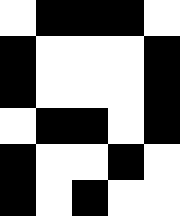[["white", "black", "black", "black", "white"], ["black", "white", "white", "white", "black"], ["black", "white", "white", "white", "black"], ["white", "black", "black", "white", "black"], ["black", "white", "white", "black", "white"], ["black", "white", "black", "white", "white"]]